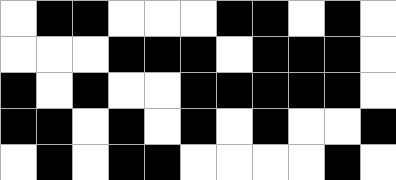[["white", "black", "black", "white", "white", "white", "black", "black", "white", "black", "white"], ["white", "white", "white", "black", "black", "black", "white", "black", "black", "black", "white"], ["black", "white", "black", "white", "white", "black", "black", "black", "black", "black", "white"], ["black", "black", "white", "black", "white", "black", "white", "black", "white", "white", "black"], ["white", "black", "white", "black", "black", "white", "white", "white", "white", "black", "white"]]